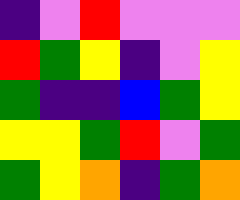[["indigo", "violet", "red", "violet", "violet", "violet"], ["red", "green", "yellow", "indigo", "violet", "yellow"], ["green", "indigo", "indigo", "blue", "green", "yellow"], ["yellow", "yellow", "green", "red", "violet", "green"], ["green", "yellow", "orange", "indigo", "green", "orange"]]